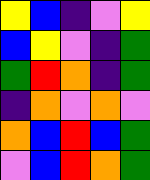[["yellow", "blue", "indigo", "violet", "yellow"], ["blue", "yellow", "violet", "indigo", "green"], ["green", "red", "orange", "indigo", "green"], ["indigo", "orange", "violet", "orange", "violet"], ["orange", "blue", "red", "blue", "green"], ["violet", "blue", "red", "orange", "green"]]